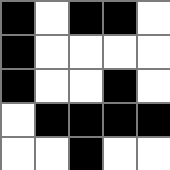[["black", "white", "black", "black", "white"], ["black", "white", "white", "white", "white"], ["black", "white", "white", "black", "white"], ["white", "black", "black", "black", "black"], ["white", "white", "black", "white", "white"]]